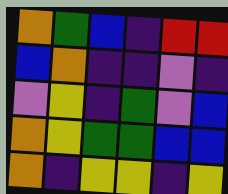[["orange", "green", "blue", "indigo", "red", "red"], ["blue", "orange", "indigo", "indigo", "violet", "indigo"], ["violet", "yellow", "indigo", "green", "violet", "blue"], ["orange", "yellow", "green", "green", "blue", "blue"], ["orange", "indigo", "yellow", "yellow", "indigo", "yellow"]]